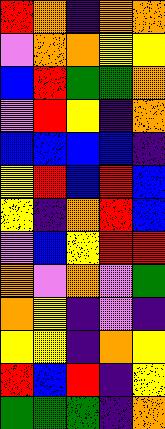[["red", "orange", "indigo", "orange", "orange"], ["violet", "orange", "orange", "yellow", "yellow"], ["blue", "red", "green", "green", "orange"], ["violet", "red", "yellow", "indigo", "orange"], ["blue", "blue", "blue", "blue", "indigo"], ["yellow", "red", "blue", "red", "blue"], ["yellow", "indigo", "orange", "red", "blue"], ["violet", "blue", "yellow", "red", "red"], ["orange", "violet", "orange", "violet", "green"], ["orange", "yellow", "indigo", "violet", "indigo"], ["yellow", "yellow", "indigo", "orange", "yellow"], ["red", "blue", "red", "indigo", "yellow"], ["green", "green", "green", "indigo", "orange"]]